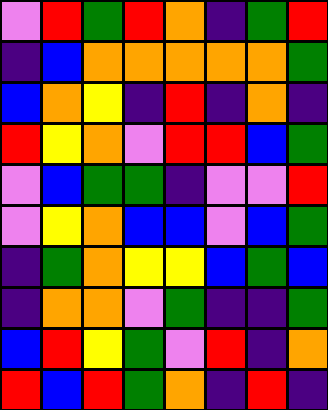[["violet", "red", "green", "red", "orange", "indigo", "green", "red"], ["indigo", "blue", "orange", "orange", "orange", "orange", "orange", "green"], ["blue", "orange", "yellow", "indigo", "red", "indigo", "orange", "indigo"], ["red", "yellow", "orange", "violet", "red", "red", "blue", "green"], ["violet", "blue", "green", "green", "indigo", "violet", "violet", "red"], ["violet", "yellow", "orange", "blue", "blue", "violet", "blue", "green"], ["indigo", "green", "orange", "yellow", "yellow", "blue", "green", "blue"], ["indigo", "orange", "orange", "violet", "green", "indigo", "indigo", "green"], ["blue", "red", "yellow", "green", "violet", "red", "indigo", "orange"], ["red", "blue", "red", "green", "orange", "indigo", "red", "indigo"]]